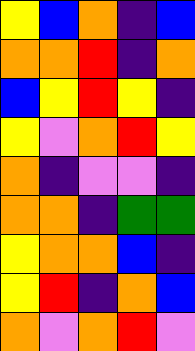[["yellow", "blue", "orange", "indigo", "blue"], ["orange", "orange", "red", "indigo", "orange"], ["blue", "yellow", "red", "yellow", "indigo"], ["yellow", "violet", "orange", "red", "yellow"], ["orange", "indigo", "violet", "violet", "indigo"], ["orange", "orange", "indigo", "green", "green"], ["yellow", "orange", "orange", "blue", "indigo"], ["yellow", "red", "indigo", "orange", "blue"], ["orange", "violet", "orange", "red", "violet"]]